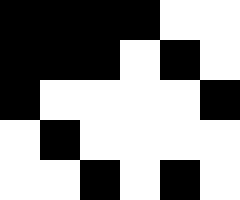[["black", "black", "black", "black", "white", "white"], ["black", "black", "black", "white", "black", "white"], ["black", "white", "white", "white", "white", "black"], ["white", "black", "white", "white", "white", "white"], ["white", "white", "black", "white", "black", "white"]]